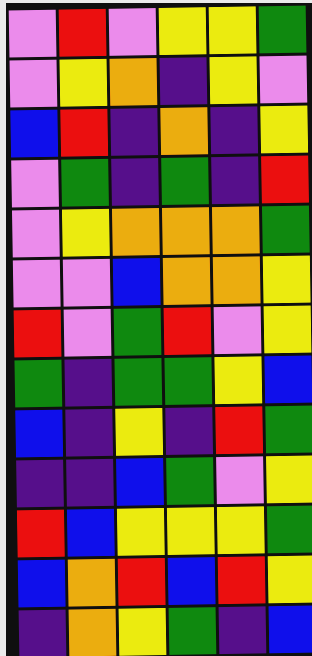[["violet", "red", "violet", "yellow", "yellow", "green"], ["violet", "yellow", "orange", "indigo", "yellow", "violet"], ["blue", "red", "indigo", "orange", "indigo", "yellow"], ["violet", "green", "indigo", "green", "indigo", "red"], ["violet", "yellow", "orange", "orange", "orange", "green"], ["violet", "violet", "blue", "orange", "orange", "yellow"], ["red", "violet", "green", "red", "violet", "yellow"], ["green", "indigo", "green", "green", "yellow", "blue"], ["blue", "indigo", "yellow", "indigo", "red", "green"], ["indigo", "indigo", "blue", "green", "violet", "yellow"], ["red", "blue", "yellow", "yellow", "yellow", "green"], ["blue", "orange", "red", "blue", "red", "yellow"], ["indigo", "orange", "yellow", "green", "indigo", "blue"]]